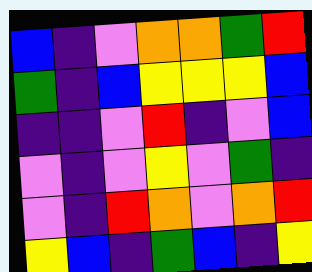[["blue", "indigo", "violet", "orange", "orange", "green", "red"], ["green", "indigo", "blue", "yellow", "yellow", "yellow", "blue"], ["indigo", "indigo", "violet", "red", "indigo", "violet", "blue"], ["violet", "indigo", "violet", "yellow", "violet", "green", "indigo"], ["violet", "indigo", "red", "orange", "violet", "orange", "red"], ["yellow", "blue", "indigo", "green", "blue", "indigo", "yellow"]]